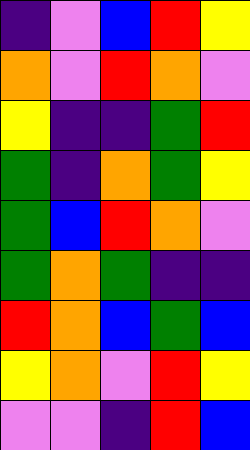[["indigo", "violet", "blue", "red", "yellow"], ["orange", "violet", "red", "orange", "violet"], ["yellow", "indigo", "indigo", "green", "red"], ["green", "indigo", "orange", "green", "yellow"], ["green", "blue", "red", "orange", "violet"], ["green", "orange", "green", "indigo", "indigo"], ["red", "orange", "blue", "green", "blue"], ["yellow", "orange", "violet", "red", "yellow"], ["violet", "violet", "indigo", "red", "blue"]]